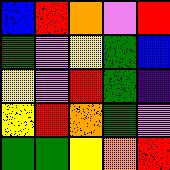[["blue", "red", "orange", "violet", "red"], ["green", "violet", "yellow", "green", "blue"], ["yellow", "violet", "red", "green", "indigo"], ["yellow", "red", "orange", "green", "violet"], ["green", "green", "yellow", "orange", "red"]]